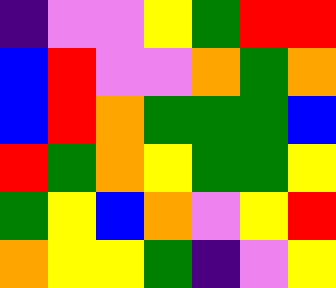[["indigo", "violet", "violet", "yellow", "green", "red", "red"], ["blue", "red", "violet", "violet", "orange", "green", "orange"], ["blue", "red", "orange", "green", "green", "green", "blue"], ["red", "green", "orange", "yellow", "green", "green", "yellow"], ["green", "yellow", "blue", "orange", "violet", "yellow", "red"], ["orange", "yellow", "yellow", "green", "indigo", "violet", "yellow"]]